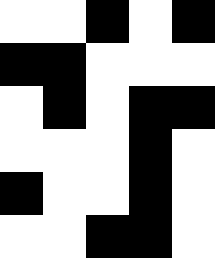[["white", "white", "black", "white", "black"], ["black", "black", "white", "white", "white"], ["white", "black", "white", "black", "black"], ["white", "white", "white", "black", "white"], ["black", "white", "white", "black", "white"], ["white", "white", "black", "black", "white"]]